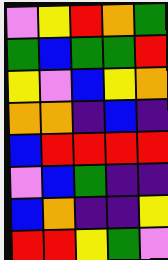[["violet", "yellow", "red", "orange", "green"], ["green", "blue", "green", "green", "red"], ["yellow", "violet", "blue", "yellow", "orange"], ["orange", "orange", "indigo", "blue", "indigo"], ["blue", "red", "red", "red", "red"], ["violet", "blue", "green", "indigo", "indigo"], ["blue", "orange", "indigo", "indigo", "yellow"], ["red", "red", "yellow", "green", "violet"]]